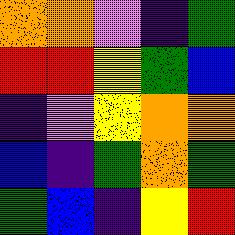[["orange", "orange", "violet", "indigo", "green"], ["red", "red", "yellow", "green", "blue"], ["indigo", "violet", "yellow", "orange", "orange"], ["blue", "indigo", "green", "orange", "green"], ["green", "blue", "indigo", "yellow", "red"]]